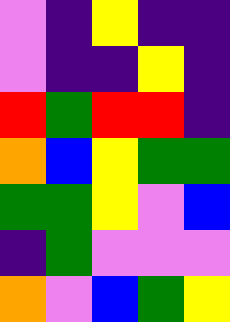[["violet", "indigo", "yellow", "indigo", "indigo"], ["violet", "indigo", "indigo", "yellow", "indigo"], ["red", "green", "red", "red", "indigo"], ["orange", "blue", "yellow", "green", "green"], ["green", "green", "yellow", "violet", "blue"], ["indigo", "green", "violet", "violet", "violet"], ["orange", "violet", "blue", "green", "yellow"]]